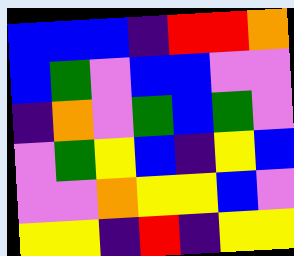[["blue", "blue", "blue", "indigo", "red", "red", "orange"], ["blue", "green", "violet", "blue", "blue", "violet", "violet"], ["indigo", "orange", "violet", "green", "blue", "green", "violet"], ["violet", "green", "yellow", "blue", "indigo", "yellow", "blue"], ["violet", "violet", "orange", "yellow", "yellow", "blue", "violet"], ["yellow", "yellow", "indigo", "red", "indigo", "yellow", "yellow"]]